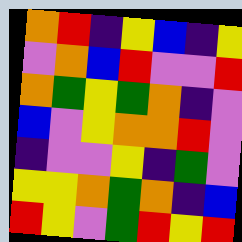[["orange", "red", "indigo", "yellow", "blue", "indigo", "yellow"], ["violet", "orange", "blue", "red", "violet", "violet", "red"], ["orange", "green", "yellow", "green", "orange", "indigo", "violet"], ["blue", "violet", "yellow", "orange", "orange", "red", "violet"], ["indigo", "violet", "violet", "yellow", "indigo", "green", "violet"], ["yellow", "yellow", "orange", "green", "orange", "indigo", "blue"], ["red", "yellow", "violet", "green", "red", "yellow", "red"]]